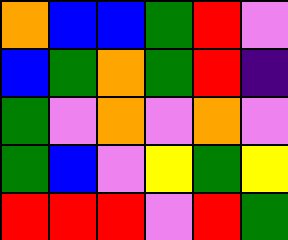[["orange", "blue", "blue", "green", "red", "violet"], ["blue", "green", "orange", "green", "red", "indigo"], ["green", "violet", "orange", "violet", "orange", "violet"], ["green", "blue", "violet", "yellow", "green", "yellow"], ["red", "red", "red", "violet", "red", "green"]]